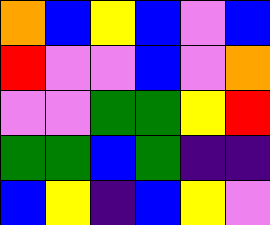[["orange", "blue", "yellow", "blue", "violet", "blue"], ["red", "violet", "violet", "blue", "violet", "orange"], ["violet", "violet", "green", "green", "yellow", "red"], ["green", "green", "blue", "green", "indigo", "indigo"], ["blue", "yellow", "indigo", "blue", "yellow", "violet"]]